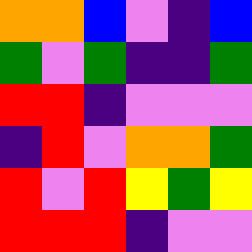[["orange", "orange", "blue", "violet", "indigo", "blue"], ["green", "violet", "green", "indigo", "indigo", "green"], ["red", "red", "indigo", "violet", "violet", "violet"], ["indigo", "red", "violet", "orange", "orange", "green"], ["red", "violet", "red", "yellow", "green", "yellow"], ["red", "red", "red", "indigo", "violet", "violet"]]